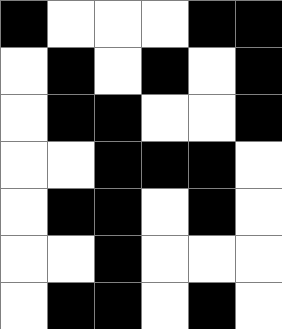[["black", "white", "white", "white", "black", "black"], ["white", "black", "white", "black", "white", "black"], ["white", "black", "black", "white", "white", "black"], ["white", "white", "black", "black", "black", "white"], ["white", "black", "black", "white", "black", "white"], ["white", "white", "black", "white", "white", "white"], ["white", "black", "black", "white", "black", "white"]]